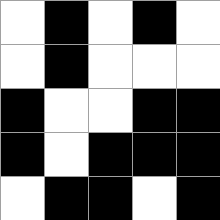[["white", "black", "white", "black", "white"], ["white", "black", "white", "white", "white"], ["black", "white", "white", "black", "black"], ["black", "white", "black", "black", "black"], ["white", "black", "black", "white", "black"]]